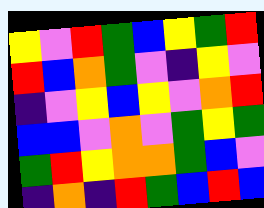[["yellow", "violet", "red", "green", "blue", "yellow", "green", "red"], ["red", "blue", "orange", "green", "violet", "indigo", "yellow", "violet"], ["indigo", "violet", "yellow", "blue", "yellow", "violet", "orange", "red"], ["blue", "blue", "violet", "orange", "violet", "green", "yellow", "green"], ["green", "red", "yellow", "orange", "orange", "green", "blue", "violet"], ["indigo", "orange", "indigo", "red", "green", "blue", "red", "blue"]]